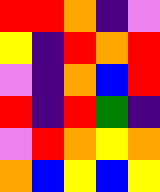[["red", "red", "orange", "indigo", "violet"], ["yellow", "indigo", "red", "orange", "red"], ["violet", "indigo", "orange", "blue", "red"], ["red", "indigo", "red", "green", "indigo"], ["violet", "red", "orange", "yellow", "orange"], ["orange", "blue", "yellow", "blue", "yellow"]]